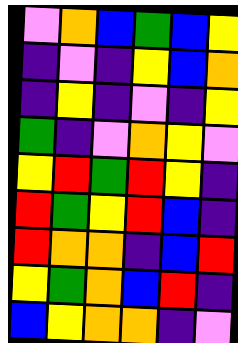[["violet", "orange", "blue", "green", "blue", "yellow"], ["indigo", "violet", "indigo", "yellow", "blue", "orange"], ["indigo", "yellow", "indigo", "violet", "indigo", "yellow"], ["green", "indigo", "violet", "orange", "yellow", "violet"], ["yellow", "red", "green", "red", "yellow", "indigo"], ["red", "green", "yellow", "red", "blue", "indigo"], ["red", "orange", "orange", "indigo", "blue", "red"], ["yellow", "green", "orange", "blue", "red", "indigo"], ["blue", "yellow", "orange", "orange", "indigo", "violet"]]